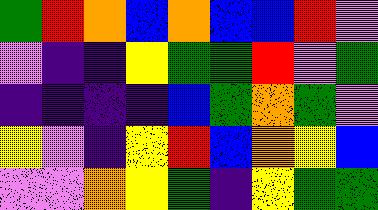[["green", "red", "orange", "blue", "orange", "blue", "blue", "red", "violet"], ["violet", "indigo", "indigo", "yellow", "green", "green", "red", "violet", "green"], ["indigo", "indigo", "indigo", "indigo", "blue", "green", "orange", "green", "violet"], ["yellow", "violet", "indigo", "yellow", "red", "blue", "orange", "yellow", "blue"], ["violet", "violet", "orange", "yellow", "green", "indigo", "yellow", "green", "green"]]